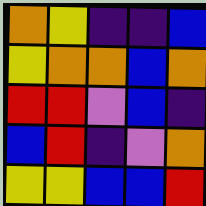[["orange", "yellow", "indigo", "indigo", "blue"], ["yellow", "orange", "orange", "blue", "orange"], ["red", "red", "violet", "blue", "indigo"], ["blue", "red", "indigo", "violet", "orange"], ["yellow", "yellow", "blue", "blue", "red"]]